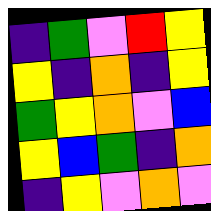[["indigo", "green", "violet", "red", "yellow"], ["yellow", "indigo", "orange", "indigo", "yellow"], ["green", "yellow", "orange", "violet", "blue"], ["yellow", "blue", "green", "indigo", "orange"], ["indigo", "yellow", "violet", "orange", "violet"]]